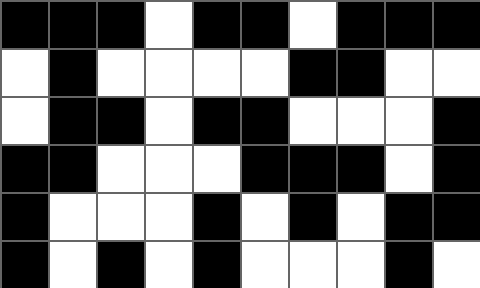[["black", "black", "black", "white", "black", "black", "white", "black", "black", "black"], ["white", "black", "white", "white", "white", "white", "black", "black", "white", "white"], ["white", "black", "black", "white", "black", "black", "white", "white", "white", "black"], ["black", "black", "white", "white", "white", "black", "black", "black", "white", "black"], ["black", "white", "white", "white", "black", "white", "black", "white", "black", "black"], ["black", "white", "black", "white", "black", "white", "white", "white", "black", "white"]]